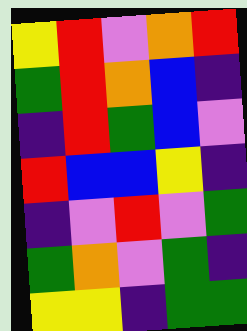[["yellow", "red", "violet", "orange", "red"], ["green", "red", "orange", "blue", "indigo"], ["indigo", "red", "green", "blue", "violet"], ["red", "blue", "blue", "yellow", "indigo"], ["indigo", "violet", "red", "violet", "green"], ["green", "orange", "violet", "green", "indigo"], ["yellow", "yellow", "indigo", "green", "green"]]